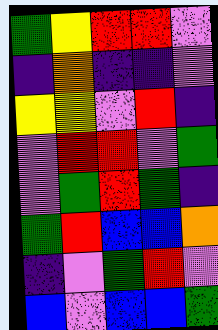[["green", "yellow", "red", "red", "violet"], ["indigo", "orange", "indigo", "indigo", "violet"], ["yellow", "yellow", "violet", "red", "indigo"], ["violet", "red", "red", "violet", "green"], ["violet", "green", "red", "green", "indigo"], ["green", "red", "blue", "blue", "orange"], ["indigo", "violet", "green", "red", "violet"], ["blue", "violet", "blue", "blue", "green"]]